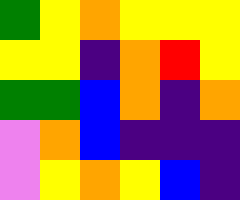[["green", "yellow", "orange", "yellow", "yellow", "yellow"], ["yellow", "yellow", "indigo", "orange", "red", "yellow"], ["green", "green", "blue", "orange", "indigo", "orange"], ["violet", "orange", "blue", "indigo", "indigo", "indigo"], ["violet", "yellow", "orange", "yellow", "blue", "indigo"]]